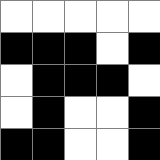[["white", "white", "white", "white", "white"], ["black", "black", "black", "white", "black"], ["white", "black", "black", "black", "white"], ["white", "black", "white", "white", "black"], ["black", "black", "white", "white", "black"]]